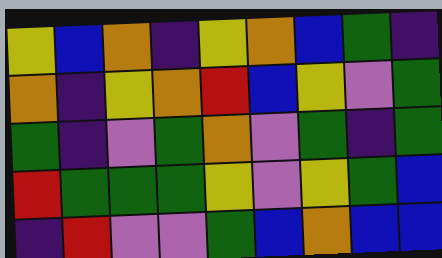[["yellow", "blue", "orange", "indigo", "yellow", "orange", "blue", "green", "indigo"], ["orange", "indigo", "yellow", "orange", "red", "blue", "yellow", "violet", "green"], ["green", "indigo", "violet", "green", "orange", "violet", "green", "indigo", "green"], ["red", "green", "green", "green", "yellow", "violet", "yellow", "green", "blue"], ["indigo", "red", "violet", "violet", "green", "blue", "orange", "blue", "blue"]]